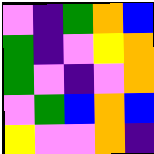[["violet", "indigo", "green", "orange", "blue"], ["green", "indigo", "violet", "yellow", "orange"], ["green", "violet", "indigo", "violet", "orange"], ["violet", "green", "blue", "orange", "blue"], ["yellow", "violet", "violet", "orange", "indigo"]]